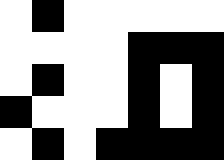[["white", "black", "white", "white", "white", "white", "white"], ["white", "white", "white", "white", "black", "black", "black"], ["white", "black", "white", "white", "black", "white", "black"], ["black", "white", "white", "white", "black", "white", "black"], ["white", "black", "white", "black", "black", "black", "black"]]